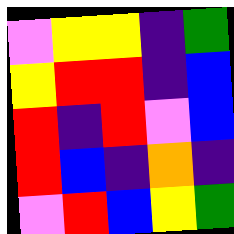[["violet", "yellow", "yellow", "indigo", "green"], ["yellow", "red", "red", "indigo", "blue"], ["red", "indigo", "red", "violet", "blue"], ["red", "blue", "indigo", "orange", "indigo"], ["violet", "red", "blue", "yellow", "green"]]